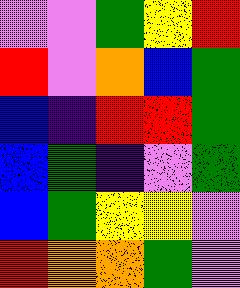[["violet", "violet", "green", "yellow", "red"], ["red", "violet", "orange", "blue", "green"], ["blue", "indigo", "red", "red", "green"], ["blue", "green", "indigo", "violet", "green"], ["blue", "green", "yellow", "yellow", "violet"], ["red", "orange", "orange", "green", "violet"]]